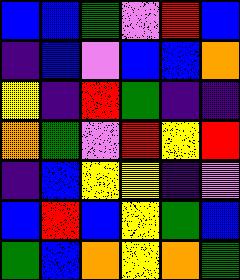[["blue", "blue", "green", "violet", "red", "blue"], ["indigo", "blue", "violet", "blue", "blue", "orange"], ["yellow", "indigo", "red", "green", "indigo", "indigo"], ["orange", "green", "violet", "red", "yellow", "red"], ["indigo", "blue", "yellow", "yellow", "indigo", "violet"], ["blue", "red", "blue", "yellow", "green", "blue"], ["green", "blue", "orange", "yellow", "orange", "green"]]